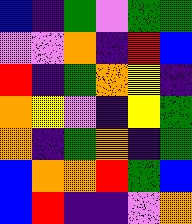[["blue", "indigo", "green", "violet", "green", "green"], ["violet", "violet", "orange", "indigo", "red", "blue"], ["red", "indigo", "green", "orange", "yellow", "indigo"], ["orange", "yellow", "violet", "indigo", "yellow", "green"], ["orange", "indigo", "green", "orange", "indigo", "green"], ["blue", "orange", "orange", "red", "green", "blue"], ["blue", "red", "indigo", "indigo", "violet", "orange"]]